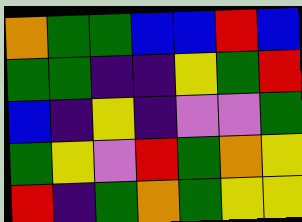[["orange", "green", "green", "blue", "blue", "red", "blue"], ["green", "green", "indigo", "indigo", "yellow", "green", "red"], ["blue", "indigo", "yellow", "indigo", "violet", "violet", "green"], ["green", "yellow", "violet", "red", "green", "orange", "yellow"], ["red", "indigo", "green", "orange", "green", "yellow", "yellow"]]